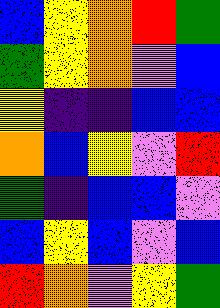[["blue", "yellow", "orange", "red", "green"], ["green", "yellow", "orange", "violet", "blue"], ["yellow", "indigo", "indigo", "blue", "blue"], ["orange", "blue", "yellow", "violet", "red"], ["green", "indigo", "blue", "blue", "violet"], ["blue", "yellow", "blue", "violet", "blue"], ["red", "orange", "violet", "yellow", "green"]]